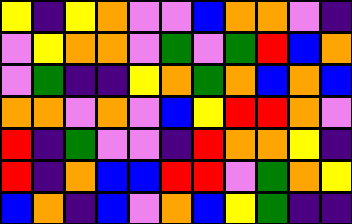[["yellow", "indigo", "yellow", "orange", "violet", "violet", "blue", "orange", "orange", "violet", "indigo"], ["violet", "yellow", "orange", "orange", "violet", "green", "violet", "green", "red", "blue", "orange"], ["violet", "green", "indigo", "indigo", "yellow", "orange", "green", "orange", "blue", "orange", "blue"], ["orange", "orange", "violet", "orange", "violet", "blue", "yellow", "red", "red", "orange", "violet"], ["red", "indigo", "green", "violet", "violet", "indigo", "red", "orange", "orange", "yellow", "indigo"], ["red", "indigo", "orange", "blue", "blue", "red", "red", "violet", "green", "orange", "yellow"], ["blue", "orange", "indigo", "blue", "violet", "orange", "blue", "yellow", "green", "indigo", "indigo"]]